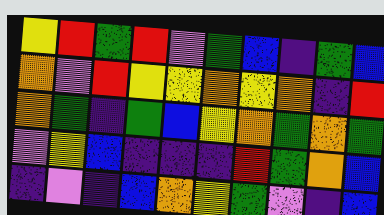[["yellow", "red", "green", "red", "violet", "green", "blue", "indigo", "green", "blue"], ["orange", "violet", "red", "yellow", "yellow", "orange", "yellow", "orange", "indigo", "red"], ["orange", "green", "indigo", "green", "blue", "yellow", "orange", "green", "orange", "green"], ["violet", "yellow", "blue", "indigo", "indigo", "indigo", "red", "green", "orange", "blue"], ["indigo", "violet", "indigo", "blue", "orange", "yellow", "green", "violet", "indigo", "blue"]]